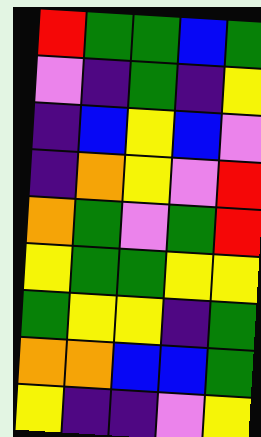[["red", "green", "green", "blue", "green"], ["violet", "indigo", "green", "indigo", "yellow"], ["indigo", "blue", "yellow", "blue", "violet"], ["indigo", "orange", "yellow", "violet", "red"], ["orange", "green", "violet", "green", "red"], ["yellow", "green", "green", "yellow", "yellow"], ["green", "yellow", "yellow", "indigo", "green"], ["orange", "orange", "blue", "blue", "green"], ["yellow", "indigo", "indigo", "violet", "yellow"]]